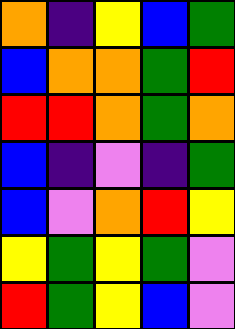[["orange", "indigo", "yellow", "blue", "green"], ["blue", "orange", "orange", "green", "red"], ["red", "red", "orange", "green", "orange"], ["blue", "indigo", "violet", "indigo", "green"], ["blue", "violet", "orange", "red", "yellow"], ["yellow", "green", "yellow", "green", "violet"], ["red", "green", "yellow", "blue", "violet"]]